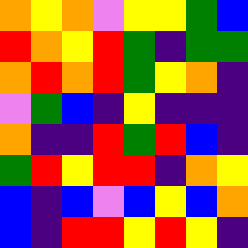[["orange", "yellow", "orange", "violet", "yellow", "yellow", "green", "blue"], ["red", "orange", "yellow", "red", "green", "indigo", "green", "green"], ["orange", "red", "orange", "red", "green", "yellow", "orange", "indigo"], ["violet", "green", "blue", "indigo", "yellow", "indigo", "indigo", "indigo"], ["orange", "indigo", "indigo", "red", "green", "red", "blue", "indigo"], ["green", "red", "yellow", "red", "red", "indigo", "orange", "yellow"], ["blue", "indigo", "blue", "violet", "blue", "yellow", "blue", "orange"], ["blue", "indigo", "red", "red", "yellow", "red", "yellow", "indigo"]]